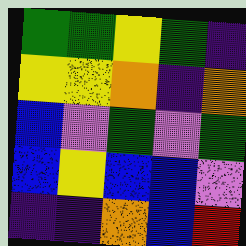[["green", "green", "yellow", "green", "indigo"], ["yellow", "yellow", "orange", "indigo", "orange"], ["blue", "violet", "green", "violet", "green"], ["blue", "yellow", "blue", "blue", "violet"], ["indigo", "indigo", "orange", "blue", "red"]]